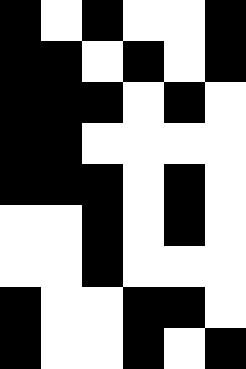[["black", "white", "black", "white", "white", "black"], ["black", "black", "white", "black", "white", "black"], ["black", "black", "black", "white", "black", "white"], ["black", "black", "white", "white", "white", "white"], ["black", "black", "black", "white", "black", "white"], ["white", "white", "black", "white", "black", "white"], ["white", "white", "black", "white", "white", "white"], ["black", "white", "white", "black", "black", "white"], ["black", "white", "white", "black", "white", "black"]]